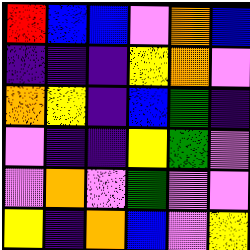[["red", "blue", "blue", "violet", "orange", "blue"], ["indigo", "indigo", "indigo", "yellow", "orange", "violet"], ["orange", "yellow", "indigo", "blue", "green", "indigo"], ["violet", "indigo", "indigo", "yellow", "green", "violet"], ["violet", "orange", "violet", "green", "violet", "violet"], ["yellow", "indigo", "orange", "blue", "violet", "yellow"]]